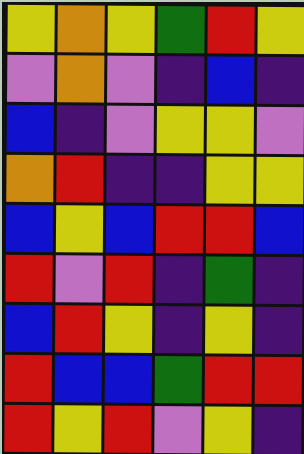[["yellow", "orange", "yellow", "green", "red", "yellow"], ["violet", "orange", "violet", "indigo", "blue", "indigo"], ["blue", "indigo", "violet", "yellow", "yellow", "violet"], ["orange", "red", "indigo", "indigo", "yellow", "yellow"], ["blue", "yellow", "blue", "red", "red", "blue"], ["red", "violet", "red", "indigo", "green", "indigo"], ["blue", "red", "yellow", "indigo", "yellow", "indigo"], ["red", "blue", "blue", "green", "red", "red"], ["red", "yellow", "red", "violet", "yellow", "indigo"]]